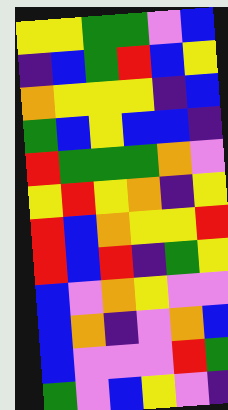[["yellow", "yellow", "green", "green", "violet", "blue"], ["indigo", "blue", "green", "red", "blue", "yellow"], ["orange", "yellow", "yellow", "yellow", "indigo", "blue"], ["green", "blue", "yellow", "blue", "blue", "indigo"], ["red", "green", "green", "green", "orange", "violet"], ["yellow", "red", "yellow", "orange", "indigo", "yellow"], ["red", "blue", "orange", "yellow", "yellow", "red"], ["red", "blue", "red", "indigo", "green", "yellow"], ["blue", "violet", "orange", "yellow", "violet", "violet"], ["blue", "orange", "indigo", "violet", "orange", "blue"], ["blue", "violet", "violet", "violet", "red", "green"], ["green", "violet", "blue", "yellow", "violet", "indigo"]]